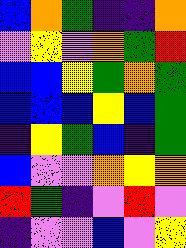[["blue", "orange", "green", "indigo", "indigo", "orange"], ["violet", "yellow", "violet", "orange", "green", "red"], ["blue", "blue", "yellow", "green", "orange", "green"], ["blue", "blue", "blue", "yellow", "blue", "green"], ["indigo", "yellow", "green", "blue", "indigo", "green"], ["blue", "violet", "violet", "orange", "yellow", "orange"], ["red", "green", "indigo", "violet", "red", "violet"], ["indigo", "violet", "violet", "blue", "violet", "yellow"]]